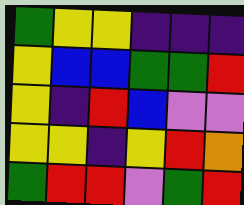[["green", "yellow", "yellow", "indigo", "indigo", "indigo"], ["yellow", "blue", "blue", "green", "green", "red"], ["yellow", "indigo", "red", "blue", "violet", "violet"], ["yellow", "yellow", "indigo", "yellow", "red", "orange"], ["green", "red", "red", "violet", "green", "red"]]